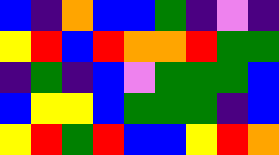[["blue", "indigo", "orange", "blue", "blue", "green", "indigo", "violet", "indigo"], ["yellow", "red", "blue", "red", "orange", "orange", "red", "green", "green"], ["indigo", "green", "indigo", "blue", "violet", "green", "green", "green", "blue"], ["blue", "yellow", "yellow", "blue", "green", "green", "green", "indigo", "blue"], ["yellow", "red", "green", "red", "blue", "blue", "yellow", "red", "orange"]]